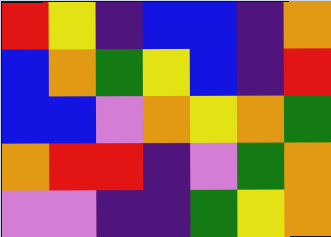[["red", "yellow", "indigo", "blue", "blue", "indigo", "orange"], ["blue", "orange", "green", "yellow", "blue", "indigo", "red"], ["blue", "blue", "violet", "orange", "yellow", "orange", "green"], ["orange", "red", "red", "indigo", "violet", "green", "orange"], ["violet", "violet", "indigo", "indigo", "green", "yellow", "orange"]]